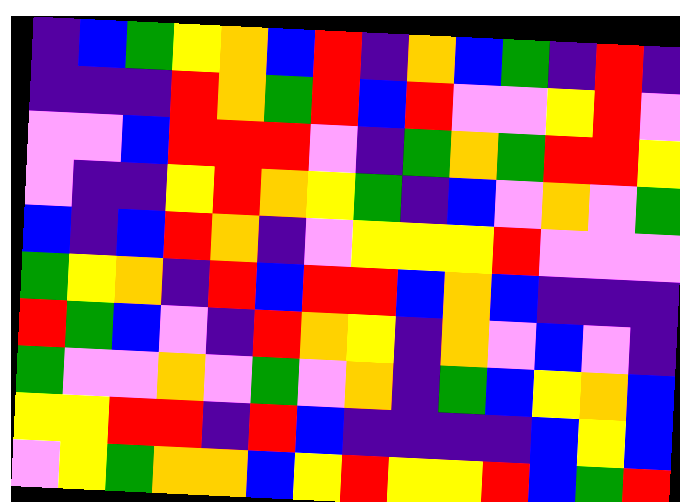[["indigo", "blue", "green", "yellow", "orange", "blue", "red", "indigo", "orange", "blue", "green", "indigo", "red", "indigo"], ["indigo", "indigo", "indigo", "red", "orange", "green", "red", "blue", "red", "violet", "violet", "yellow", "red", "violet"], ["violet", "violet", "blue", "red", "red", "red", "violet", "indigo", "green", "orange", "green", "red", "red", "yellow"], ["violet", "indigo", "indigo", "yellow", "red", "orange", "yellow", "green", "indigo", "blue", "violet", "orange", "violet", "green"], ["blue", "indigo", "blue", "red", "orange", "indigo", "violet", "yellow", "yellow", "yellow", "red", "violet", "violet", "violet"], ["green", "yellow", "orange", "indigo", "red", "blue", "red", "red", "blue", "orange", "blue", "indigo", "indigo", "indigo"], ["red", "green", "blue", "violet", "indigo", "red", "orange", "yellow", "indigo", "orange", "violet", "blue", "violet", "indigo"], ["green", "violet", "violet", "orange", "violet", "green", "violet", "orange", "indigo", "green", "blue", "yellow", "orange", "blue"], ["yellow", "yellow", "red", "red", "indigo", "red", "blue", "indigo", "indigo", "indigo", "indigo", "blue", "yellow", "blue"], ["violet", "yellow", "green", "orange", "orange", "blue", "yellow", "red", "yellow", "yellow", "red", "blue", "green", "red"]]